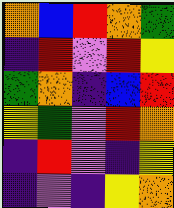[["orange", "blue", "red", "orange", "green"], ["indigo", "red", "violet", "red", "yellow"], ["green", "orange", "indigo", "blue", "red"], ["yellow", "green", "violet", "red", "orange"], ["indigo", "red", "violet", "indigo", "yellow"], ["indigo", "violet", "indigo", "yellow", "orange"]]